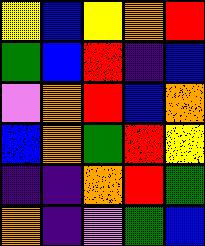[["yellow", "blue", "yellow", "orange", "red"], ["green", "blue", "red", "indigo", "blue"], ["violet", "orange", "red", "blue", "orange"], ["blue", "orange", "green", "red", "yellow"], ["indigo", "indigo", "orange", "red", "green"], ["orange", "indigo", "violet", "green", "blue"]]